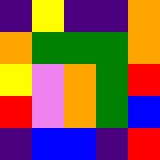[["indigo", "yellow", "indigo", "indigo", "orange"], ["orange", "green", "green", "green", "orange"], ["yellow", "violet", "orange", "green", "red"], ["red", "violet", "orange", "green", "blue"], ["indigo", "blue", "blue", "indigo", "red"]]